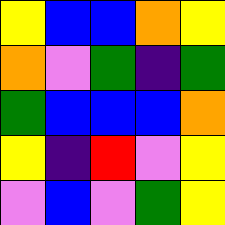[["yellow", "blue", "blue", "orange", "yellow"], ["orange", "violet", "green", "indigo", "green"], ["green", "blue", "blue", "blue", "orange"], ["yellow", "indigo", "red", "violet", "yellow"], ["violet", "blue", "violet", "green", "yellow"]]